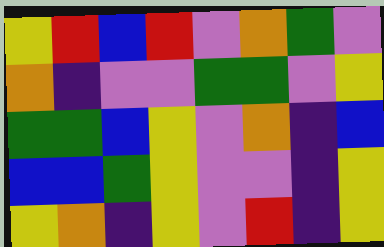[["yellow", "red", "blue", "red", "violet", "orange", "green", "violet"], ["orange", "indigo", "violet", "violet", "green", "green", "violet", "yellow"], ["green", "green", "blue", "yellow", "violet", "orange", "indigo", "blue"], ["blue", "blue", "green", "yellow", "violet", "violet", "indigo", "yellow"], ["yellow", "orange", "indigo", "yellow", "violet", "red", "indigo", "yellow"]]